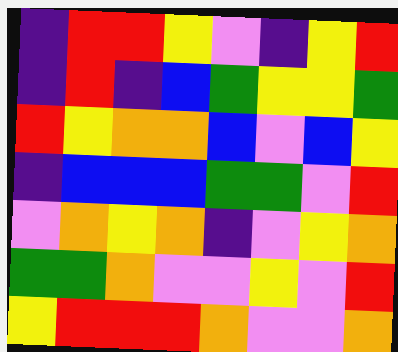[["indigo", "red", "red", "yellow", "violet", "indigo", "yellow", "red"], ["indigo", "red", "indigo", "blue", "green", "yellow", "yellow", "green"], ["red", "yellow", "orange", "orange", "blue", "violet", "blue", "yellow"], ["indigo", "blue", "blue", "blue", "green", "green", "violet", "red"], ["violet", "orange", "yellow", "orange", "indigo", "violet", "yellow", "orange"], ["green", "green", "orange", "violet", "violet", "yellow", "violet", "red"], ["yellow", "red", "red", "red", "orange", "violet", "violet", "orange"]]